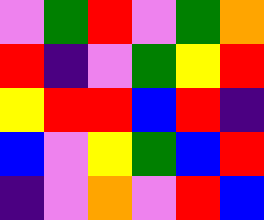[["violet", "green", "red", "violet", "green", "orange"], ["red", "indigo", "violet", "green", "yellow", "red"], ["yellow", "red", "red", "blue", "red", "indigo"], ["blue", "violet", "yellow", "green", "blue", "red"], ["indigo", "violet", "orange", "violet", "red", "blue"]]